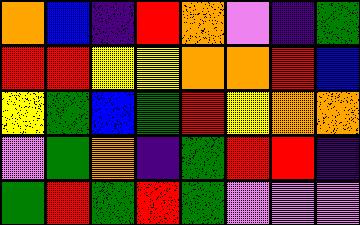[["orange", "blue", "indigo", "red", "orange", "violet", "indigo", "green"], ["red", "red", "yellow", "yellow", "orange", "orange", "red", "blue"], ["yellow", "green", "blue", "green", "red", "yellow", "orange", "orange"], ["violet", "green", "orange", "indigo", "green", "red", "red", "indigo"], ["green", "red", "green", "red", "green", "violet", "violet", "violet"]]